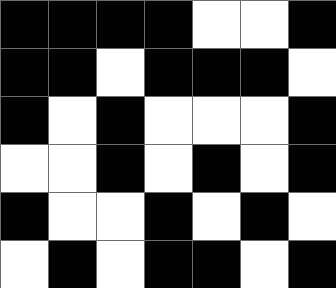[["black", "black", "black", "black", "white", "white", "black"], ["black", "black", "white", "black", "black", "black", "white"], ["black", "white", "black", "white", "white", "white", "black"], ["white", "white", "black", "white", "black", "white", "black"], ["black", "white", "white", "black", "white", "black", "white"], ["white", "black", "white", "black", "black", "white", "black"]]